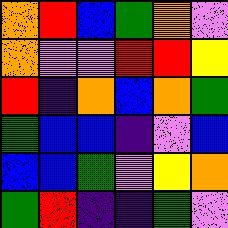[["orange", "red", "blue", "green", "orange", "violet"], ["orange", "violet", "violet", "red", "red", "yellow"], ["red", "indigo", "orange", "blue", "orange", "green"], ["green", "blue", "blue", "indigo", "violet", "blue"], ["blue", "blue", "green", "violet", "yellow", "orange"], ["green", "red", "indigo", "indigo", "green", "violet"]]